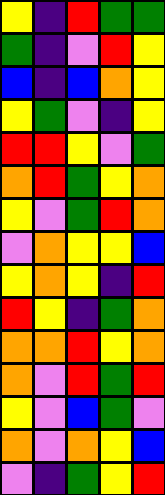[["yellow", "indigo", "red", "green", "green"], ["green", "indigo", "violet", "red", "yellow"], ["blue", "indigo", "blue", "orange", "yellow"], ["yellow", "green", "violet", "indigo", "yellow"], ["red", "red", "yellow", "violet", "green"], ["orange", "red", "green", "yellow", "orange"], ["yellow", "violet", "green", "red", "orange"], ["violet", "orange", "yellow", "yellow", "blue"], ["yellow", "orange", "yellow", "indigo", "red"], ["red", "yellow", "indigo", "green", "orange"], ["orange", "orange", "red", "yellow", "orange"], ["orange", "violet", "red", "green", "red"], ["yellow", "violet", "blue", "green", "violet"], ["orange", "violet", "orange", "yellow", "blue"], ["violet", "indigo", "green", "yellow", "red"]]